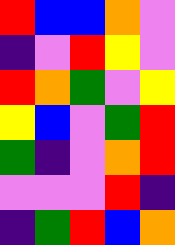[["red", "blue", "blue", "orange", "violet"], ["indigo", "violet", "red", "yellow", "violet"], ["red", "orange", "green", "violet", "yellow"], ["yellow", "blue", "violet", "green", "red"], ["green", "indigo", "violet", "orange", "red"], ["violet", "violet", "violet", "red", "indigo"], ["indigo", "green", "red", "blue", "orange"]]